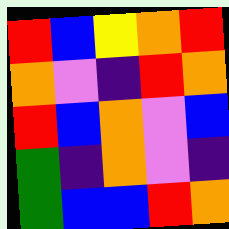[["red", "blue", "yellow", "orange", "red"], ["orange", "violet", "indigo", "red", "orange"], ["red", "blue", "orange", "violet", "blue"], ["green", "indigo", "orange", "violet", "indigo"], ["green", "blue", "blue", "red", "orange"]]